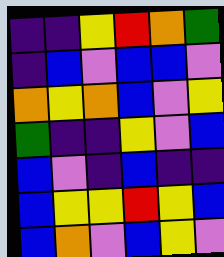[["indigo", "indigo", "yellow", "red", "orange", "green"], ["indigo", "blue", "violet", "blue", "blue", "violet"], ["orange", "yellow", "orange", "blue", "violet", "yellow"], ["green", "indigo", "indigo", "yellow", "violet", "blue"], ["blue", "violet", "indigo", "blue", "indigo", "indigo"], ["blue", "yellow", "yellow", "red", "yellow", "blue"], ["blue", "orange", "violet", "blue", "yellow", "violet"]]